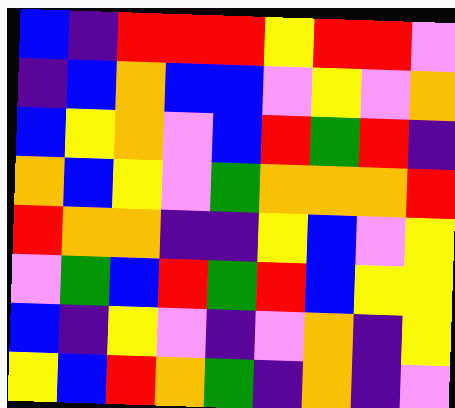[["blue", "indigo", "red", "red", "red", "yellow", "red", "red", "violet"], ["indigo", "blue", "orange", "blue", "blue", "violet", "yellow", "violet", "orange"], ["blue", "yellow", "orange", "violet", "blue", "red", "green", "red", "indigo"], ["orange", "blue", "yellow", "violet", "green", "orange", "orange", "orange", "red"], ["red", "orange", "orange", "indigo", "indigo", "yellow", "blue", "violet", "yellow"], ["violet", "green", "blue", "red", "green", "red", "blue", "yellow", "yellow"], ["blue", "indigo", "yellow", "violet", "indigo", "violet", "orange", "indigo", "yellow"], ["yellow", "blue", "red", "orange", "green", "indigo", "orange", "indigo", "violet"]]